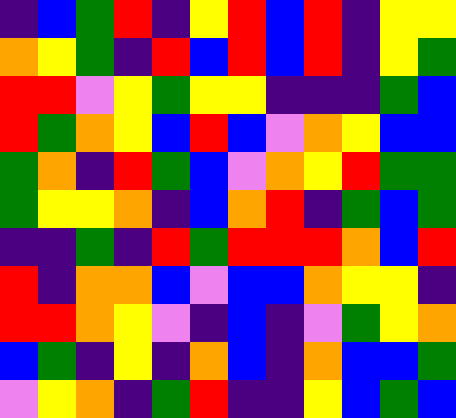[["indigo", "blue", "green", "red", "indigo", "yellow", "red", "blue", "red", "indigo", "yellow", "yellow"], ["orange", "yellow", "green", "indigo", "red", "blue", "red", "blue", "red", "indigo", "yellow", "green"], ["red", "red", "violet", "yellow", "green", "yellow", "yellow", "indigo", "indigo", "indigo", "green", "blue"], ["red", "green", "orange", "yellow", "blue", "red", "blue", "violet", "orange", "yellow", "blue", "blue"], ["green", "orange", "indigo", "red", "green", "blue", "violet", "orange", "yellow", "red", "green", "green"], ["green", "yellow", "yellow", "orange", "indigo", "blue", "orange", "red", "indigo", "green", "blue", "green"], ["indigo", "indigo", "green", "indigo", "red", "green", "red", "red", "red", "orange", "blue", "red"], ["red", "indigo", "orange", "orange", "blue", "violet", "blue", "blue", "orange", "yellow", "yellow", "indigo"], ["red", "red", "orange", "yellow", "violet", "indigo", "blue", "indigo", "violet", "green", "yellow", "orange"], ["blue", "green", "indigo", "yellow", "indigo", "orange", "blue", "indigo", "orange", "blue", "blue", "green"], ["violet", "yellow", "orange", "indigo", "green", "red", "indigo", "indigo", "yellow", "blue", "green", "blue"]]